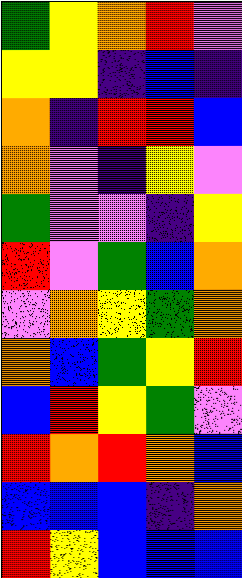[["green", "yellow", "orange", "red", "violet"], ["yellow", "yellow", "indigo", "blue", "indigo"], ["orange", "indigo", "red", "red", "blue"], ["orange", "violet", "indigo", "yellow", "violet"], ["green", "violet", "violet", "indigo", "yellow"], ["red", "violet", "green", "blue", "orange"], ["violet", "orange", "yellow", "green", "orange"], ["orange", "blue", "green", "yellow", "red"], ["blue", "red", "yellow", "green", "violet"], ["red", "orange", "red", "orange", "blue"], ["blue", "blue", "blue", "indigo", "orange"], ["red", "yellow", "blue", "blue", "blue"]]